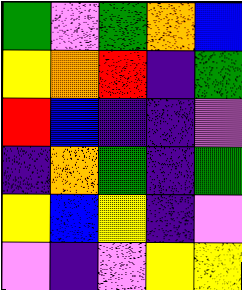[["green", "violet", "green", "orange", "blue"], ["yellow", "orange", "red", "indigo", "green"], ["red", "blue", "indigo", "indigo", "violet"], ["indigo", "orange", "green", "indigo", "green"], ["yellow", "blue", "yellow", "indigo", "violet"], ["violet", "indigo", "violet", "yellow", "yellow"]]